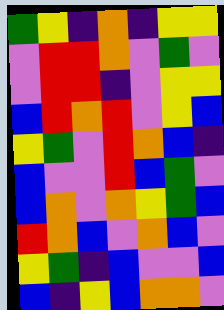[["green", "yellow", "indigo", "orange", "indigo", "yellow", "yellow"], ["violet", "red", "red", "orange", "violet", "green", "violet"], ["violet", "red", "red", "indigo", "violet", "yellow", "yellow"], ["blue", "red", "orange", "red", "violet", "yellow", "blue"], ["yellow", "green", "violet", "red", "orange", "blue", "indigo"], ["blue", "violet", "violet", "red", "blue", "green", "violet"], ["blue", "orange", "violet", "orange", "yellow", "green", "blue"], ["red", "orange", "blue", "violet", "orange", "blue", "violet"], ["yellow", "green", "indigo", "blue", "violet", "violet", "blue"], ["blue", "indigo", "yellow", "blue", "orange", "orange", "violet"]]